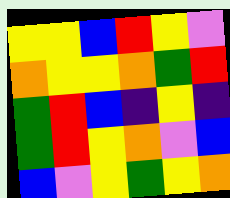[["yellow", "yellow", "blue", "red", "yellow", "violet"], ["orange", "yellow", "yellow", "orange", "green", "red"], ["green", "red", "blue", "indigo", "yellow", "indigo"], ["green", "red", "yellow", "orange", "violet", "blue"], ["blue", "violet", "yellow", "green", "yellow", "orange"]]